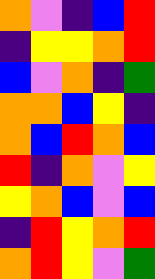[["orange", "violet", "indigo", "blue", "red"], ["indigo", "yellow", "yellow", "orange", "red"], ["blue", "violet", "orange", "indigo", "green"], ["orange", "orange", "blue", "yellow", "indigo"], ["orange", "blue", "red", "orange", "blue"], ["red", "indigo", "orange", "violet", "yellow"], ["yellow", "orange", "blue", "violet", "blue"], ["indigo", "red", "yellow", "orange", "red"], ["orange", "red", "yellow", "violet", "green"]]